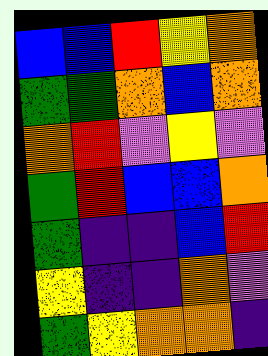[["blue", "blue", "red", "yellow", "orange"], ["green", "green", "orange", "blue", "orange"], ["orange", "red", "violet", "yellow", "violet"], ["green", "red", "blue", "blue", "orange"], ["green", "indigo", "indigo", "blue", "red"], ["yellow", "indigo", "indigo", "orange", "violet"], ["green", "yellow", "orange", "orange", "indigo"]]